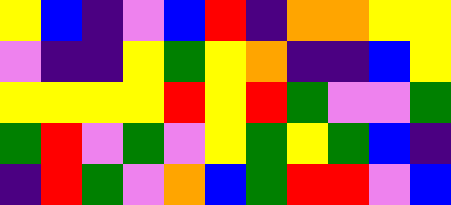[["yellow", "blue", "indigo", "violet", "blue", "red", "indigo", "orange", "orange", "yellow", "yellow"], ["violet", "indigo", "indigo", "yellow", "green", "yellow", "orange", "indigo", "indigo", "blue", "yellow"], ["yellow", "yellow", "yellow", "yellow", "red", "yellow", "red", "green", "violet", "violet", "green"], ["green", "red", "violet", "green", "violet", "yellow", "green", "yellow", "green", "blue", "indigo"], ["indigo", "red", "green", "violet", "orange", "blue", "green", "red", "red", "violet", "blue"]]